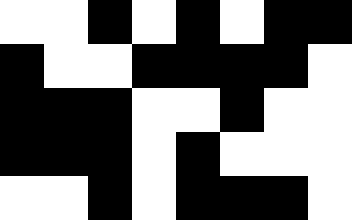[["white", "white", "black", "white", "black", "white", "black", "black"], ["black", "white", "white", "black", "black", "black", "black", "white"], ["black", "black", "black", "white", "white", "black", "white", "white"], ["black", "black", "black", "white", "black", "white", "white", "white"], ["white", "white", "black", "white", "black", "black", "black", "white"]]